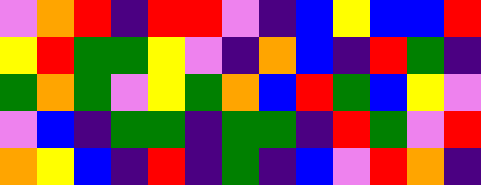[["violet", "orange", "red", "indigo", "red", "red", "violet", "indigo", "blue", "yellow", "blue", "blue", "red"], ["yellow", "red", "green", "green", "yellow", "violet", "indigo", "orange", "blue", "indigo", "red", "green", "indigo"], ["green", "orange", "green", "violet", "yellow", "green", "orange", "blue", "red", "green", "blue", "yellow", "violet"], ["violet", "blue", "indigo", "green", "green", "indigo", "green", "green", "indigo", "red", "green", "violet", "red"], ["orange", "yellow", "blue", "indigo", "red", "indigo", "green", "indigo", "blue", "violet", "red", "orange", "indigo"]]